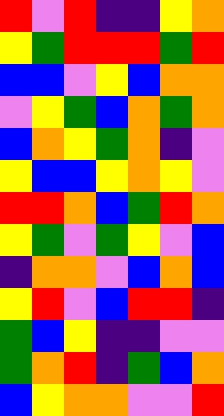[["red", "violet", "red", "indigo", "indigo", "yellow", "orange"], ["yellow", "green", "red", "red", "red", "green", "red"], ["blue", "blue", "violet", "yellow", "blue", "orange", "orange"], ["violet", "yellow", "green", "blue", "orange", "green", "orange"], ["blue", "orange", "yellow", "green", "orange", "indigo", "violet"], ["yellow", "blue", "blue", "yellow", "orange", "yellow", "violet"], ["red", "red", "orange", "blue", "green", "red", "orange"], ["yellow", "green", "violet", "green", "yellow", "violet", "blue"], ["indigo", "orange", "orange", "violet", "blue", "orange", "blue"], ["yellow", "red", "violet", "blue", "red", "red", "indigo"], ["green", "blue", "yellow", "indigo", "indigo", "violet", "violet"], ["green", "orange", "red", "indigo", "green", "blue", "orange"], ["blue", "yellow", "orange", "orange", "violet", "violet", "red"]]